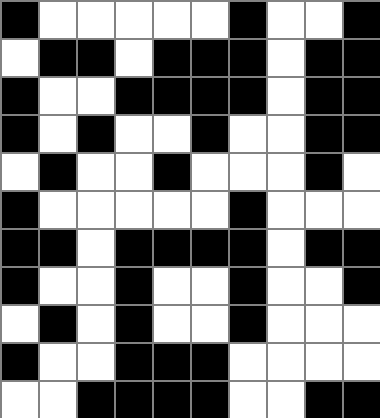[["black", "white", "white", "white", "white", "white", "black", "white", "white", "black"], ["white", "black", "black", "white", "black", "black", "black", "white", "black", "black"], ["black", "white", "white", "black", "black", "black", "black", "white", "black", "black"], ["black", "white", "black", "white", "white", "black", "white", "white", "black", "black"], ["white", "black", "white", "white", "black", "white", "white", "white", "black", "white"], ["black", "white", "white", "white", "white", "white", "black", "white", "white", "white"], ["black", "black", "white", "black", "black", "black", "black", "white", "black", "black"], ["black", "white", "white", "black", "white", "white", "black", "white", "white", "black"], ["white", "black", "white", "black", "white", "white", "black", "white", "white", "white"], ["black", "white", "white", "black", "black", "black", "white", "white", "white", "white"], ["white", "white", "black", "black", "black", "black", "white", "white", "black", "black"]]